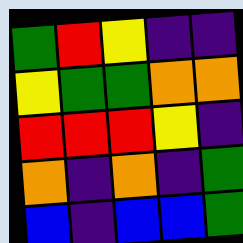[["green", "red", "yellow", "indigo", "indigo"], ["yellow", "green", "green", "orange", "orange"], ["red", "red", "red", "yellow", "indigo"], ["orange", "indigo", "orange", "indigo", "green"], ["blue", "indigo", "blue", "blue", "green"]]